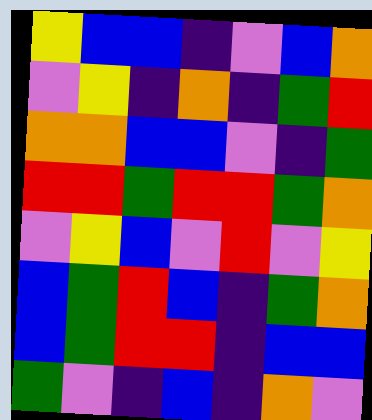[["yellow", "blue", "blue", "indigo", "violet", "blue", "orange"], ["violet", "yellow", "indigo", "orange", "indigo", "green", "red"], ["orange", "orange", "blue", "blue", "violet", "indigo", "green"], ["red", "red", "green", "red", "red", "green", "orange"], ["violet", "yellow", "blue", "violet", "red", "violet", "yellow"], ["blue", "green", "red", "blue", "indigo", "green", "orange"], ["blue", "green", "red", "red", "indigo", "blue", "blue"], ["green", "violet", "indigo", "blue", "indigo", "orange", "violet"]]